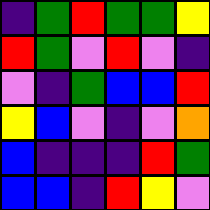[["indigo", "green", "red", "green", "green", "yellow"], ["red", "green", "violet", "red", "violet", "indigo"], ["violet", "indigo", "green", "blue", "blue", "red"], ["yellow", "blue", "violet", "indigo", "violet", "orange"], ["blue", "indigo", "indigo", "indigo", "red", "green"], ["blue", "blue", "indigo", "red", "yellow", "violet"]]